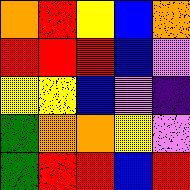[["orange", "red", "yellow", "blue", "orange"], ["red", "red", "red", "blue", "violet"], ["yellow", "yellow", "blue", "violet", "indigo"], ["green", "orange", "orange", "yellow", "violet"], ["green", "red", "red", "blue", "red"]]